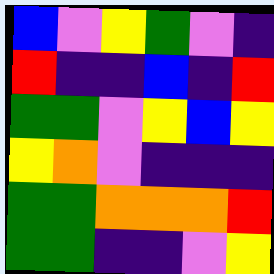[["blue", "violet", "yellow", "green", "violet", "indigo"], ["red", "indigo", "indigo", "blue", "indigo", "red"], ["green", "green", "violet", "yellow", "blue", "yellow"], ["yellow", "orange", "violet", "indigo", "indigo", "indigo"], ["green", "green", "orange", "orange", "orange", "red"], ["green", "green", "indigo", "indigo", "violet", "yellow"]]